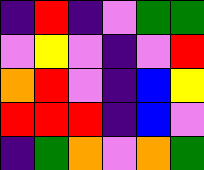[["indigo", "red", "indigo", "violet", "green", "green"], ["violet", "yellow", "violet", "indigo", "violet", "red"], ["orange", "red", "violet", "indigo", "blue", "yellow"], ["red", "red", "red", "indigo", "blue", "violet"], ["indigo", "green", "orange", "violet", "orange", "green"]]